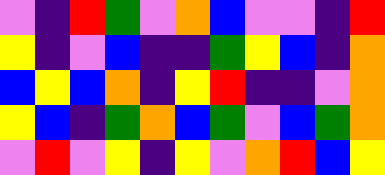[["violet", "indigo", "red", "green", "violet", "orange", "blue", "violet", "violet", "indigo", "red"], ["yellow", "indigo", "violet", "blue", "indigo", "indigo", "green", "yellow", "blue", "indigo", "orange"], ["blue", "yellow", "blue", "orange", "indigo", "yellow", "red", "indigo", "indigo", "violet", "orange"], ["yellow", "blue", "indigo", "green", "orange", "blue", "green", "violet", "blue", "green", "orange"], ["violet", "red", "violet", "yellow", "indigo", "yellow", "violet", "orange", "red", "blue", "yellow"]]